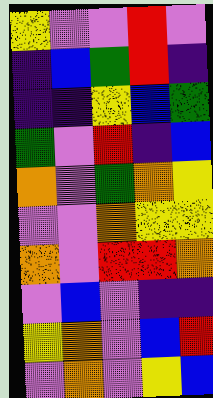[["yellow", "violet", "violet", "red", "violet"], ["indigo", "blue", "green", "red", "indigo"], ["indigo", "indigo", "yellow", "blue", "green"], ["green", "violet", "red", "indigo", "blue"], ["orange", "violet", "green", "orange", "yellow"], ["violet", "violet", "orange", "yellow", "yellow"], ["orange", "violet", "red", "red", "orange"], ["violet", "blue", "violet", "indigo", "indigo"], ["yellow", "orange", "violet", "blue", "red"], ["violet", "orange", "violet", "yellow", "blue"]]